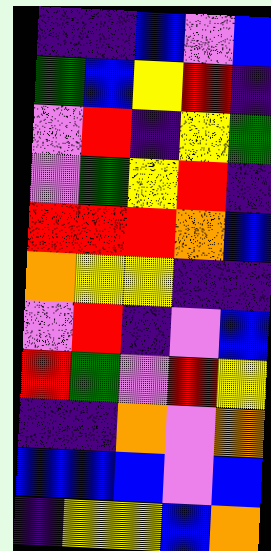[["indigo", "indigo", "blue", "violet", "blue"], ["green", "blue", "yellow", "red", "indigo"], ["violet", "red", "indigo", "yellow", "green"], ["violet", "green", "yellow", "red", "indigo"], ["red", "red", "red", "orange", "blue"], ["orange", "yellow", "yellow", "indigo", "indigo"], ["violet", "red", "indigo", "violet", "blue"], ["red", "green", "violet", "red", "yellow"], ["indigo", "indigo", "orange", "violet", "orange"], ["blue", "blue", "blue", "violet", "blue"], ["indigo", "yellow", "yellow", "blue", "orange"]]